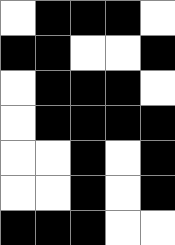[["white", "black", "black", "black", "white"], ["black", "black", "white", "white", "black"], ["white", "black", "black", "black", "white"], ["white", "black", "black", "black", "black"], ["white", "white", "black", "white", "black"], ["white", "white", "black", "white", "black"], ["black", "black", "black", "white", "white"]]